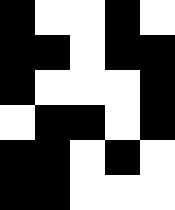[["black", "white", "white", "black", "white"], ["black", "black", "white", "black", "black"], ["black", "white", "white", "white", "black"], ["white", "black", "black", "white", "black"], ["black", "black", "white", "black", "white"], ["black", "black", "white", "white", "white"]]